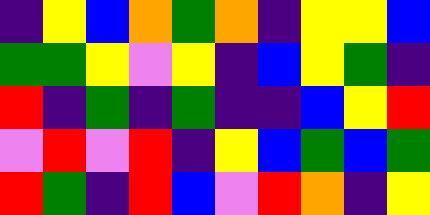[["indigo", "yellow", "blue", "orange", "green", "orange", "indigo", "yellow", "yellow", "blue"], ["green", "green", "yellow", "violet", "yellow", "indigo", "blue", "yellow", "green", "indigo"], ["red", "indigo", "green", "indigo", "green", "indigo", "indigo", "blue", "yellow", "red"], ["violet", "red", "violet", "red", "indigo", "yellow", "blue", "green", "blue", "green"], ["red", "green", "indigo", "red", "blue", "violet", "red", "orange", "indigo", "yellow"]]